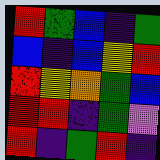[["red", "green", "blue", "indigo", "green"], ["blue", "indigo", "blue", "yellow", "red"], ["red", "yellow", "orange", "green", "blue"], ["red", "red", "indigo", "green", "violet"], ["red", "indigo", "green", "red", "indigo"]]